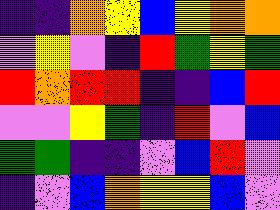[["indigo", "indigo", "orange", "yellow", "blue", "yellow", "orange", "orange"], ["violet", "yellow", "violet", "indigo", "red", "green", "yellow", "green"], ["red", "orange", "red", "red", "indigo", "indigo", "blue", "red"], ["violet", "violet", "yellow", "green", "indigo", "red", "violet", "blue"], ["green", "green", "indigo", "indigo", "violet", "blue", "red", "violet"], ["indigo", "violet", "blue", "orange", "yellow", "yellow", "blue", "violet"]]